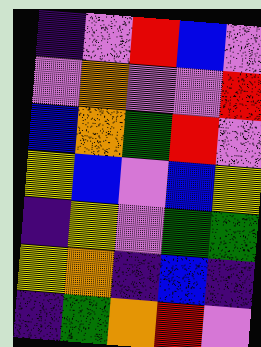[["indigo", "violet", "red", "blue", "violet"], ["violet", "orange", "violet", "violet", "red"], ["blue", "orange", "green", "red", "violet"], ["yellow", "blue", "violet", "blue", "yellow"], ["indigo", "yellow", "violet", "green", "green"], ["yellow", "orange", "indigo", "blue", "indigo"], ["indigo", "green", "orange", "red", "violet"]]